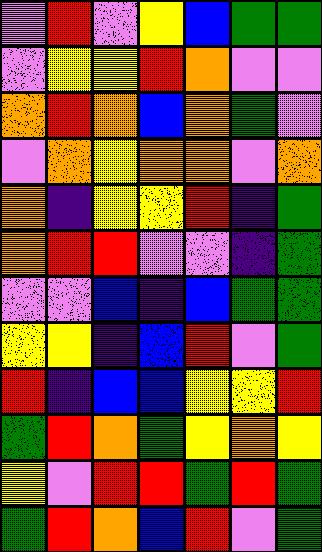[["violet", "red", "violet", "yellow", "blue", "green", "green"], ["violet", "yellow", "yellow", "red", "orange", "violet", "violet"], ["orange", "red", "orange", "blue", "orange", "green", "violet"], ["violet", "orange", "yellow", "orange", "orange", "violet", "orange"], ["orange", "indigo", "yellow", "yellow", "red", "indigo", "green"], ["orange", "red", "red", "violet", "violet", "indigo", "green"], ["violet", "violet", "blue", "indigo", "blue", "green", "green"], ["yellow", "yellow", "indigo", "blue", "red", "violet", "green"], ["red", "indigo", "blue", "blue", "yellow", "yellow", "red"], ["green", "red", "orange", "green", "yellow", "orange", "yellow"], ["yellow", "violet", "red", "red", "green", "red", "green"], ["green", "red", "orange", "blue", "red", "violet", "green"]]